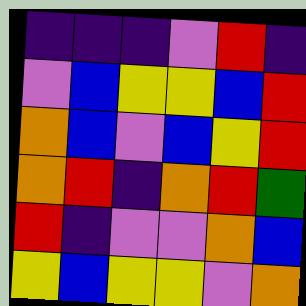[["indigo", "indigo", "indigo", "violet", "red", "indigo"], ["violet", "blue", "yellow", "yellow", "blue", "red"], ["orange", "blue", "violet", "blue", "yellow", "red"], ["orange", "red", "indigo", "orange", "red", "green"], ["red", "indigo", "violet", "violet", "orange", "blue"], ["yellow", "blue", "yellow", "yellow", "violet", "orange"]]